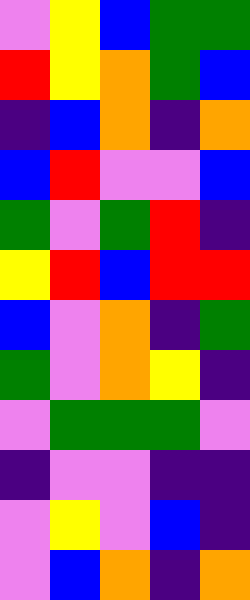[["violet", "yellow", "blue", "green", "green"], ["red", "yellow", "orange", "green", "blue"], ["indigo", "blue", "orange", "indigo", "orange"], ["blue", "red", "violet", "violet", "blue"], ["green", "violet", "green", "red", "indigo"], ["yellow", "red", "blue", "red", "red"], ["blue", "violet", "orange", "indigo", "green"], ["green", "violet", "orange", "yellow", "indigo"], ["violet", "green", "green", "green", "violet"], ["indigo", "violet", "violet", "indigo", "indigo"], ["violet", "yellow", "violet", "blue", "indigo"], ["violet", "blue", "orange", "indigo", "orange"]]